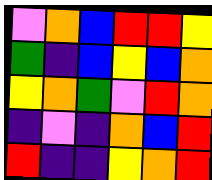[["violet", "orange", "blue", "red", "red", "yellow"], ["green", "indigo", "blue", "yellow", "blue", "orange"], ["yellow", "orange", "green", "violet", "red", "orange"], ["indigo", "violet", "indigo", "orange", "blue", "red"], ["red", "indigo", "indigo", "yellow", "orange", "red"]]